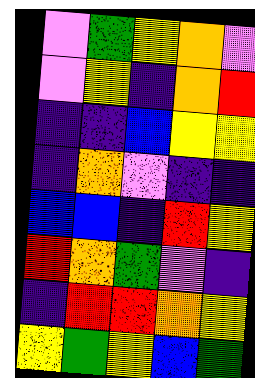[["violet", "green", "yellow", "orange", "violet"], ["violet", "yellow", "indigo", "orange", "red"], ["indigo", "indigo", "blue", "yellow", "yellow"], ["indigo", "orange", "violet", "indigo", "indigo"], ["blue", "blue", "indigo", "red", "yellow"], ["red", "orange", "green", "violet", "indigo"], ["indigo", "red", "red", "orange", "yellow"], ["yellow", "green", "yellow", "blue", "green"]]